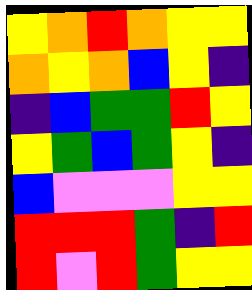[["yellow", "orange", "red", "orange", "yellow", "yellow"], ["orange", "yellow", "orange", "blue", "yellow", "indigo"], ["indigo", "blue", "green", "green", "red", "yellow"], ["yellow", "green", "blue", "green", "yellow", "indigo"], ["blue", "violet", "violet", "violet", "yellow", "yellow"], ["red", "red", "red", "green", "indigo", "red"], ["red", "violet", "red", "green", "yellow", "yellow"]]